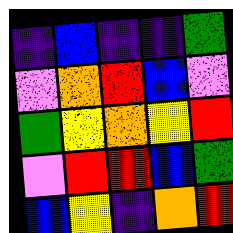[["indigo", "blue", "indigo", "indigo", "green"], ["violet", "orange", "red", "blue", "violet"], ["green", "yellow", "orange", "yellow", "red"], ["violet", "red", "red", "blue", "green"], ["blue", "yellow", "indigo", "orange", "red"]]